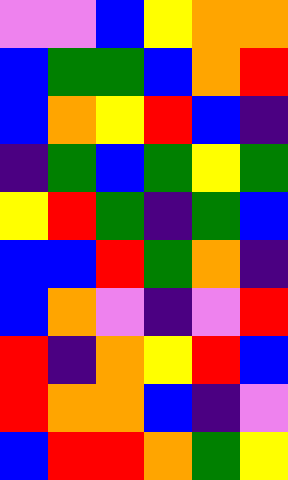[["violet", "violet", "blue", "yellow", "orange", "orange"], ["blue", "green", "green", "blue", "orange", "red"], ["blue", "orange", "yellow", "red", "blue", "indigo"], ["indigo", "green", "blue", "green", "yellow", "green"], ["yellow", "red", "green", "indigo", "green", "blue"], ["blue", "blue", "red", "green", "orange", "indigo"], ["blue", "orange", "violet", "indigo", "violet", "red"], ["red", "indigo", "orange", "yellow", "red", "blue"], ["red", "orange", "orange", "blue", "indigo", "violet"], ["blue", "red", "red", "orange", "green", "yellow"]]